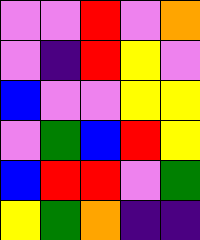[["violet", "violet", "red", "violet", "orange"], ["violet", "indigo", "red", "yellow", "violet"], ["blue", "violet", "violet", "yellow", "yellow"], ["violet", "green", "blue", "red", "yellow"], ["blue", "red", "red", "violet", "green"], ["yellow", "green", "orange", "indigo", "indigo"]]